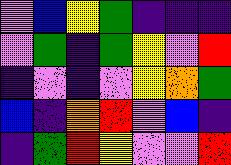[["violet", "blue", "yellow", "green", "indigo", "indigo", "indigo"], ["violet", "green", "indigo", "green", "yellow", "violet", "red"], ["indigo", "violet", "indigo", "violet", "yellow", "orange", "green"], ["blue", "indigo", "orange", "red", "violet", "blue", "indigo"], ["indigo", "green", "red", "yellow", "violet", "violet", "red"]]